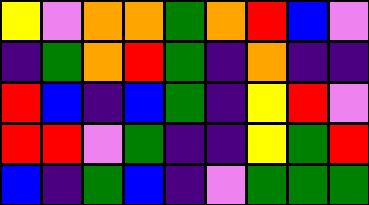[["yellow", "violet", "orange", "orange", "green", "orange", "red", "blue", "violet"], ["indigo", "green", "orange", "red", "green", "indigo", "orange", "indigo", "indigo"], ["red", "blue", "indigo", "blue", "green", "indigo", "yellow", "red", "violet"], ["red", "red", "violet", "green", "indigo", "indigo", "yellow", "green", "red"], ["blue", "indigo", "green", "blue", "indigo", "violet", "green", "green", "green"]]